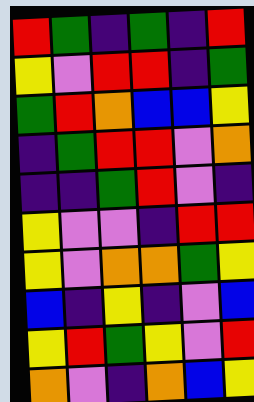[["red", "green", "indigo", "green", "indigo", "red"], ["yellow", "violet", "red", "red", "indigo", "green"], ["green", "red", "orange", "blue", "blue", "yellow"], ["indigo", "green", "red", "red", "violet", "orange"], ["indigo", "indigo", "green", "red", "violet", "indigo"], ["yellow", "violet", "violet", "indigo", "red", "red"], ["yellow", "violet", "orange", "orange", "green", "yellow"], ["blue", "indigo", "yellow", "indigo", "violet", "blue"], ["yellow", "red", "green", "yellow", "violet", "red"], ["orange", "violet", "indigo", "orange", "blue", "yellow"]]